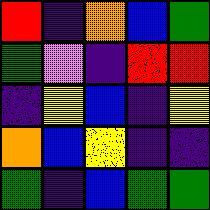[["red", "indigo", "orange", "blue", "green"], ["green", "violet", "indigo", "red", "red"], ["indigo", "yellow", "blue", "indigo", "yellow"], ["orange", "blue", "yellow", "indigo", "indigo"], ["green", "indigo", "blue", "green", "green"]]